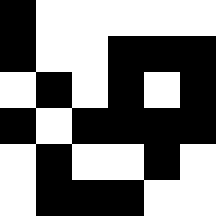[["black", "white", "white", "white", "white", "white"], ["black", "white", "white", "black", "black", "black"], ["white", "black", "white", "black", "white", "black"], ["black", "white", "black", "black", "black", "black"], ["white", "black", "white", "white", "black", "white"], ["white", "black", "black", "black", "white", "white"]]